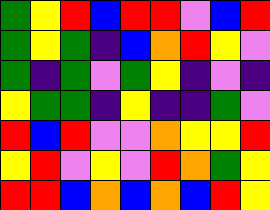[["green", "yellow", "red", "blue", "red", "red", "violet", "blue", "red"], ["green", "yellow", "green", "indigo", "blue", "orange", "red", "yellow", "violet"], ["green", "indigo", "green", "violet", "green", "yellow", "indigo", "violet", "indigo"], ["yellow", "green", "green", "indigo", "yellow", "indigo", "indigo", "green", "violet"], ["red", "blue", "red", "violet", "violet", "orange", "yellow", "yellow", "red"], ["yellow", "red", "violet", "yellow", "violet", "red", "orange", "green", "yellow"], ["red", "red", "blue", "orange", "blue", "orange", "blue", "red", "yellow"]]